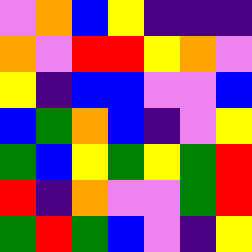[["violet", "orange", "blue", "yellow", "indigo", "indigo", "indigo"], ["orange", "violet", "red", "red", "yellow", "orange", "violet"], ["yellow", "indigo", "blue", "blue", "violet", "violet", "blue"], ["blue", "green", "orange", "blue", "indigo", "violet", "yellow"], ["green", "blue", "yellow", "green", "yellow", "green", "red"], ["red", "indigo", "orange", "violet", "violet", "green", "red"], ["green", "red", "green", "blue", "violet", "indigo", "yellow"]]